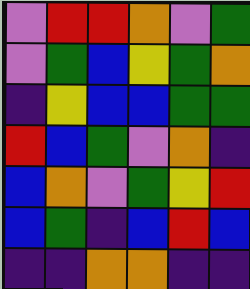[["violet", "red", "red", "orange", "violet", "green"], ["violet", "green", "blue", "yellow", "green", "orange"], ["indigo", "yellow", "blue", "blue", "green", "green"], ["red", "blue", "green", "violet", "orange", "indigo"], ["blue", "orange", "violet", "green", "yellow", "red"], ["blue", "green", "indigo", "blue", "red", "blue"], ["indigo", "indigo", "orange", "orange", "indigo", "indigo"]]